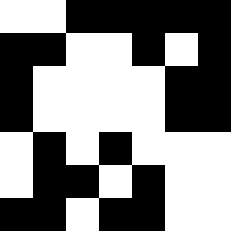[["white", "white", "black", "black", "black", "black", "black"], ["black", "black", "white", "white", "black", "white", "black"], ["black", "white", "white", "white", "white", "black", "black"], ["black", "white", "white", "white", "white", "black", "black"], ["white", "black", "white", "black", "white", "white", "white"], ["white", "black", "black", "white", "black", "white", "white"], ["black", "black", "white", "black", "black", "white", "white"]]